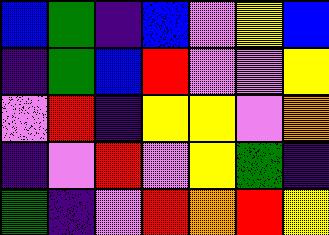[["blue", "green", "indigo", "blue", "violet", "yellow", "blue"], ["indigo", "green", "blue", "red", "violet", "violet", "yellow"], ["violet", "red", "indigo", "yellow", "yellow", "violet", "orange"], ["indigo", "violet", "red", "violet", "yellow", "green", "indigo"], ["green", "indigo", "violet", "red", "orange", "red", "yellow"]]